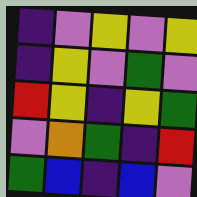[["indigo", "violet", "yellow", "violet", "yellow"], ["indigo", "yellow", "violet", "green", "violet"], ["red", "yellow", "indigo", "yellow", "green"], ["violet", "orange", "green", "indigo", "red"], ["green", "blue", "indigo", "blue", "violet"]]